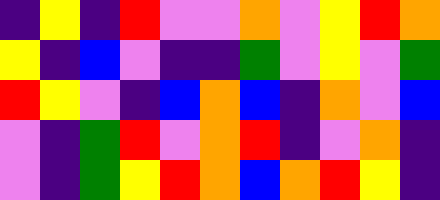[["indigo", "yellow", "indigo", "red", "violet", "violet", "orange", "violet", "yellow", "red", "orange"], ["yellow", "indigo", "blue", "violet", "indigo", "indigo", "green", "violet", "yellow", "violet", "green"], ["red", "yellow", "violet", "indigo", "blue", "orange", "blue", "indigo", "orange", "violet", "blue"], ["violet", "indigo", "green", "red", "violet", "orange", "red", "indigo", "violet", "orange", "indigo"], ["violet", "indigo", "green", "yellow", "red", "orange", "blue", "orange", "red", "yellow", "indigo"]]